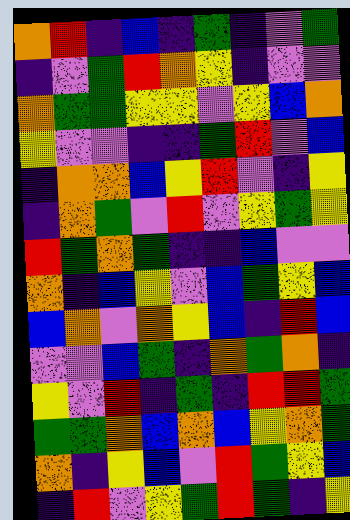[["orange", "red", "indigo", "blue", "indigo", "green", "indigo", "violet", "green"], ["indigo", "violet", "green", "red", "orange", "yellow", "indigo", "violet", "violet"], ["orange", "green", "green", "yellow", "yellow", "violet", "yellow", "blue", "orange"], ["yellow", "violet", "violet", "indigo", "indigo", "green", "red", "violet", "blue"], ["indigo", "orange", "orange", "blue", "yellow", "red", "violet", "indigo", "yellow"], ["indigo", "orange", "green", "violet", "red", "violet", "yellow", "green", "yellow"], ["red", "green", "orange", "green", "indigo", "indigo", "blue", "violet", "violet"], ["orange", "indigo", "blue", "yellow", "violet", "blue", "green", "yellow", "blue"], ["blue", "orange", "violet", "orange", "yellow", "blue", "indigo", "red", "blue"], ["violet", "violet", "blue", "green", "indigo", "orange", "green", "orange", "indigo"], ["yellow", "violet", "red", "indigo", "green", "indigo", "red", "red", "green"], ["green", "green", "orange", "blue", "orange", "blue", "yellow", "orange", "green"], ["orange", "indigo", "yellow", "blue", "violet", "red", "green", "yellow", "blue"], ["indigo", "red", "violet", "yellow", "green", "red", "green", "indigo", "yellow"]]